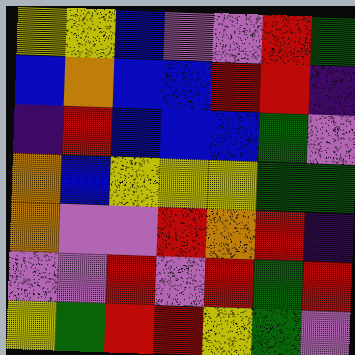[["yellow", "yellow", "blue", "violet", "violet", "red", "green"], ["blue", "orange", "blue", "blue", "red", "red", "indigo"], ["indigo", "red", "blue", "blue", "blue", "green", "violet"], ["orange", "blue", "yellow", "yellow", "yellow", "green", "green"], ["orange", "violet", "violet", "red", "orange", "red", "indigo"], ["violet", "violet", "red", "violet", "red", "green", "red"], ["yellow", "green", "red", "red", "yellow", "green", "violet"]]